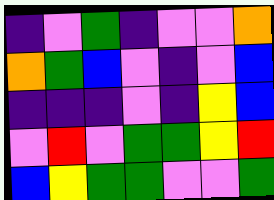[["indigo", "violet", "green", "indigo", "violet", "violet", "orange"], ["orange", "green", "blue", "violet", "indigo", "violet", "blue"], ["indigo", "indigo", "indigo", "violet", "indigo", "yellow", "blue"], ["violet", "red", "violet", "green", "green", "yellow", "red"], ["blue", "yellow", "green", "green", "violet", "violet", "green"]]